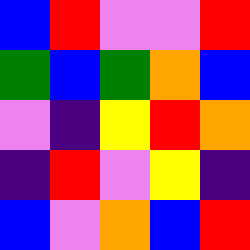[["blue", "red", "violet", "violet", "red"], ["green", "blue", "green", "orange", "blue"], ["violet", "indigo", "yellow", "red", "orange"], ["indigo", "red", "violet", "yellow", "indigo"], ["blue", "violet", "orange", "blue", "red"]]